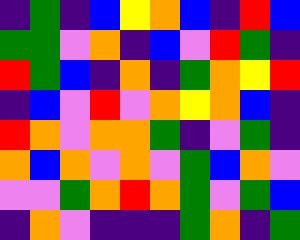[["indigo", "green", "indigo", "blue", "yellow", "orange", "blue", "indigo", "red", "blue"], ["green", "green", "violet", "orange", "indigo", "blue", "violet", "red", "green", "indigo"], ["red", "green", "blue", "indigo", "orange", "indigo", "green", "orange", "yellow", "red"], ["indigo", "blue", "violet", "red", "violet", "orange", "yellow", "orange", "blue", "indigo"], ["red", "orange", "violet", "orange", "orange", "green", "indigo", "violet", "green", "indigo"], ["orange", "blue", "orange", "violet", "orange", "violet", "green", "blue", "orange", "violet"], ["violet", "violet", "green", "orange", "red", "orange", "green", "violet", "green", "blue"], ["indigo", "orange", "violet", "indigo", "indigo", "indigo", "green", "orange", "indigo", "green"]]